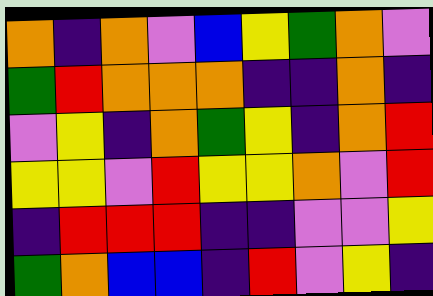[["orange", "indigo", "orange", "violet", "blue", "yellow", "green", "orange", "violet"], ["green", "red", "orange", "orange", "orange", "indigo", "indigo", "orange", "indigo"], ["violet", "yellow", "indigo", "orange", "green", "yellow", "indigo", "orange", "red"], ["yellow", "yellow", "violet", "red", "yellow", "yellow", "orange", "violet", "red"], ["indigo", "red", "red", "red", "indigo", "indigo", "violet", "violet", "yellow"], ["green", "orange", "blue", "blue", "indigo", "red", "violet", "yellow", "indigo"]]